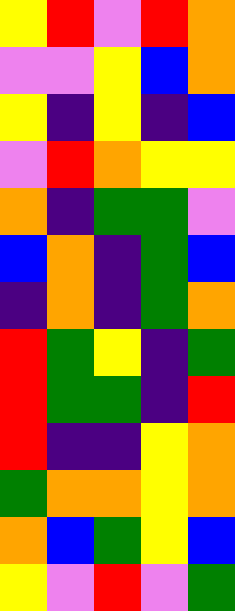[["yellow", "red", "violet", "red", "orange"], ["violet", "violet", "yellow", "blue", "orange"], ["yellow", "indigo", "yellow", "indigo", "blue"], ["violet", "red", "orange", "yellow", "yellow"], ["orange", "indigo", "green", "green", "violet"], ["blue", "orange", "indigo", "green", "blue"], ["indigo", "orange", "indigo", "green", "orange"], ["red", "green", "yellow", "indigo", "green"], ["red", "green", "green", "indigo", "red"], ["red", "indigo", "indigo", "yellow", "orange"], ["green", "orange", "orange", "yellow", "orange"], ["orange", "blue", "green", "yellow", "blue"], ["yellow", "violet", "red", "violet", "green"]]